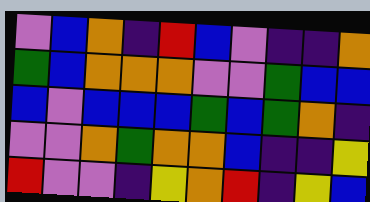[["violet", "blue", "orange", "indigo", "red", "blue", "violet", "indigo", "indigo", "orange"], ["green", "blue", "orange", "orange", "orange", "violet", "violet", "green", "blue", "blue"], ["blue", "violet", "blue", "blue", "blue", "green", "blue", "green", "orange", "indigo"], ["violet", "violet", "orange", "green", "orange", "orange", "blue", "indigo", "indigo", "yellow"], ["red", "violet", "violet", "indigo", "yellow", "orange", "red", "indigo", "yellow", "blue"]]